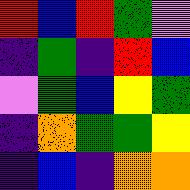[["red", "blue", "red", "green", "violet"], ["indigo", "green", "indigo", "red", "blue"], ["violet", "green", "blue", "yellow", "green"], ["indigo", "orange", "green", "green", "yellow"], ["indigo", "blue", "indigo", "orange", "orange"]]